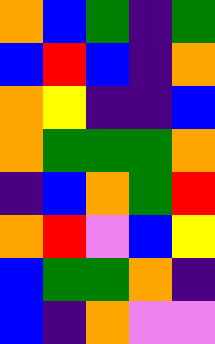[["orange", "blue", "green", "indigo", "green"], ["blue", "red", "blue", "indigo", "orange"], ["orange", "yellow", "indigo", "indigo", "blue"], ["orange", "green", "green", "green", "orange"], ["indigo", "blue", "orange", "green", "red"], ["orange", "red", "violet", "blue", "yellow"], ["blue", "green", "green", "orange", "indigo"], ["blue", "indigo", "orange", "violet", "violet"]]